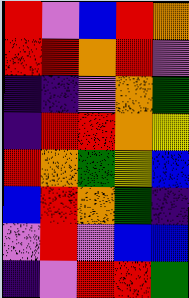[["red", "violet", "blue", "red", "orange"], ["red", "red", "orange", "red", "violet"], ["indigo", "indigo", "violet", "orange", "green"], ["indigo", "red", "red", "orange", "yellow"], ["red", "orange", "green", "yellow", "blue"], ["blue", "red", "orange", "green", "indigo"], ["violet", "red", "violet", "blue", "blue"], ["indigo", "violet", "red", "red", "green"]]